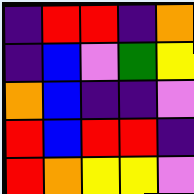[["indigo", "red", "red", "indigo", "orange"], ["indigo", "blue", "violet", "green", "yellow"], ["orange", "blue", "indigo", "indigo", "violet"], ["red", "blue", "red", "red", "indigo"], ["red", "orange", "yellow", "yellow", "violet"]]